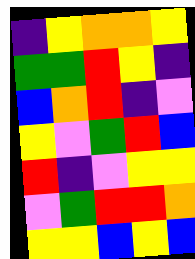[["indigo", "yellow", "orange", "orange", "yellow"], ["green", "green", "red", "yellow", "indigo"], ["blue", "orange", "red", "indigo", "violet"], ["yellow", "violet", "green", "red", "blue"], ["red", "indigo", "violet", "yellow", "yellow"], ["violet", "green", "red", "red", "orange"], ["yellow", "yellow", "blue", "yellow", "blue"]]